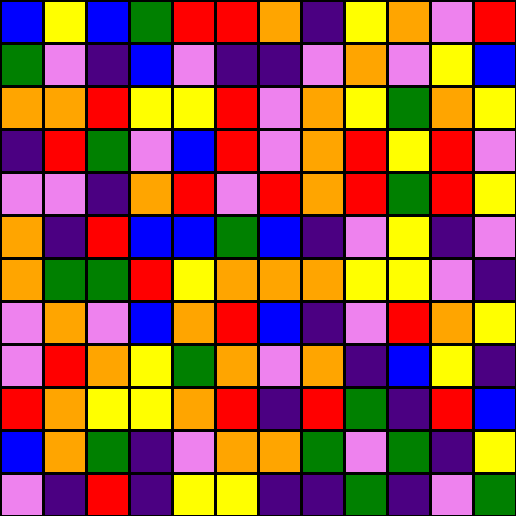[["blue", "yellow", "blue", "green", "red", "red", "orange", "indigo", "yellow", "orange", "violet", "red"], ["green", "violet", "indigo", "blue", "violet", "indigo", "indigo", "violet", "orange", "violet", "yellow", "blue"], ["orange", "orange", "red", "yellow", "yellow", "red", "violet", "orange", "yellow", "green", "orange", "yellow"], ["indigo", "red", "green", "violet", "blue", "red", "violet", "orange", "red", "yellow", "red", "violet"], ["violet", "violet", "indigo", "orange", "red", "violet", "red", "orange", "red", "green", "red", "yellow"], ["orange", "indigo", "red", "blue", "blue", "green", "blue", "indigo", "violet", "yellow", "indigo", "violet"], ["orange", "green", "green", "red", "yellow", "orange", "orange", "orange", "yellow", "yellow", "violet", "indigo"], ["violet", "orange", "violet", "blue", "orange", "red", "blue", "indigo", "violet", "red", "orange", "yellow"], ["violet", "red", "orange", "yellow", "green", "orange", "violet", "orange", "indigo", "blue", "yellow", "indigo"], ["red", "orange", "yellow", "yellow", "orange", "red", "indigo", "red", "green", "indigo", "red", "blue"], ["blue", "orange", "green", "indigo", "violet", "orange", "orange", "green", "violet", "green", "indigo", "yellow"], ["violet", "indigo", "red", "indigo", "yellow", "yellow", "indigo", "indigo", "green", "indigo", "violet", "green"]]